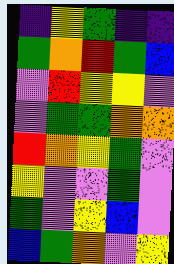[["indigo", "yellow", "green", "indigo", "indigo"], ["green", "orange", "red", "green", "blue"], ["violet", "red", "yellow", "yellow", "violet"], ["violet", "green", "green", "orange", "orange"], ["red", "orange", "yellow", "green", "violet"], ["yellow", "violet", "violet", "green", "violet"], ["green", "violet", "yellow", "blue", "violet"], ["blue", "green", "orange", "violet", "yellow"]]